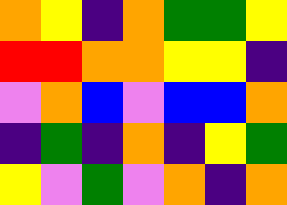[["orange", "yellow", "indigo", "orange", "green", "green", "yellow"], ["red", "red", "orange", "orange", "yellow", "yellow", "indigo"], ["violet", "orange", "blue", "violet", "blue", "blue", "orange"], ["indigo", "green", "indigo", "orange", "indigo", "yellow", "green"], ["yellow", "violet", "green", "violet", "orange", "indigo", "orange"]]